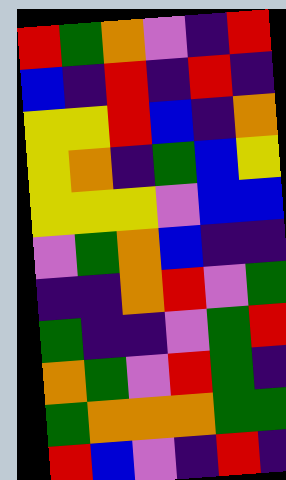[["red", "green", "orange", "violet", "indigo", "red"], ["blue", "indigo", "red", "indigo", "red", "indigo"], ["yellow", "yellow", "red", "blue", "indigo", "orange"], ["yellow", "orange", "indigo", "green", "blue", "yellow"], ["yellow", "yellow", "yellow", "violet", "blue", "blue"], ["violet", "green", "orange", "blue", "indigo", "indigo"], ["indigo", "indigo", "orange", "red", "violet", "green"], ["green", "indigo", "indigo", "violet", "green", "red"], ["orange", "green", "violet", "red", "green", "indigo"], ["green", "orange", "orange", "orange", "green", "green"], ["red", "blue", "violet", "indigo", "red", "indigo"]]